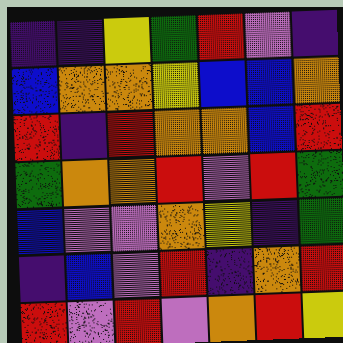[["indigo", "indigo", "yellow", "green", "red", "violet", "indigo"], ["blue", "orange", "orange", "yellow", "blue", "blue", "orange"], ["red", "indigo", "red", "orange", "orange", "blue", "red"], ["green", "orange", "orange", "red", "violet", "red", "green"], ["blue", "violet", "violet", "orange", "yellow", "indigo", "green"], ["indigo", "blue", "violet", "red", "indigo", "orange", "red"], ["red", "violet", "red", "violet", "orange", "red", "yellow"]]